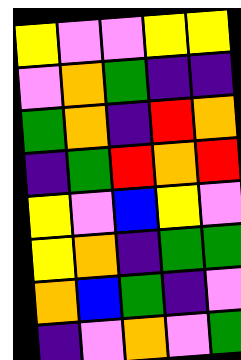[["yellow", "violet", "violet", "yellow", "yellow"], ["violet", "orange", "green", "indigo", "indigo"], ["green", "orange", "indigo", "red", "orange"], ["indigo", "green", "red", "orange", "red"], ["yellow", "violet", "blue", "yellow", "violet"], ["yellow", "orange", "indigo", "green", "green"], ["orange", "blue", "green", "indigo", "violet"], ["indigo", "violet", "orange", "violet", "green"]]